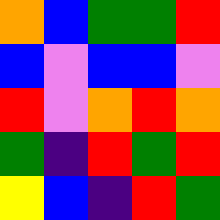[["orange", "blue", "green", "green", "red"], ["blue", "violet", "blue", "blue", "violet"], ["red", "violet", "orange", "red", "orange"], ["green", "indigo", "red", "green", "red"], ["yellow", "blue", "indigo", "red", "green"]]